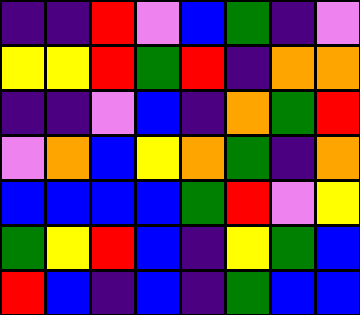[["indigo", "indigo", "red", "violet", "blue", "green", "indigo", "violet"], ["yellow", "yellow", "red", "green", "red", "indigo", "orange", "orange"], ["indigo", "indigo", "violet", "blue", "indigo", "orange", "green", "red"], ["violet", "orange", "blue", "yellow", "orange", "green", "indigo", "orange"], ["blue", "blue", "blue", "blue", "green", "red", "violet", "yellow"], ["green", "yellow", "red", "blue", "indigo", "yellow", "green", "blue"], ["red", "blue", "indigo", "blue", "indigo", "green", "blue", "blue"]]